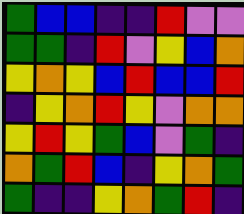[["green", "blue", "blue", "indigo", "indigo", "red", "violet", "violet"], ["green", "green", "indigo", "red", "violet", "yellow", "blue", "orange"], ["yellow", "orange", "yellow", "blue", "red", "blue", "blue", "red"], ["indigo", "yellow", "orange", "red", "yellow", "violet", "orange", "orange"], ["yellow", "red", "yellow", "green", "blue", "violet", "green", "indigo"], ["orange", "green", "red", "blue", "indigo", "yellow", "orange", "green"], ["green", "indigo", "indigo", "yellow", "orange", "green", "red", "indigo"]]